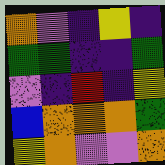[["orange", "violet", "indigo", "yellow", "indigo"], ["green", "green", "indigo", "indigo", "green"], ["violet", "indigo", "red", "indigo", "yellow"], ["blue", "orange", "orange", "orange", "green"], ["yellow", "orange", "violet", "violet", "orange"]]